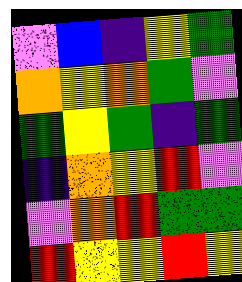[["violet", "blue", "indigo", "yellow", "green"], ["orange", "yellow", "orange", "green", "violet"], ["green", "yellow", "green", "indigo", "green"], ["indigo", "orange", "yellow", "red", "violet"], ["violet", "orange", "red", "green", "green"], ["red", "yellow", "yellow", "red", "yellow"]]